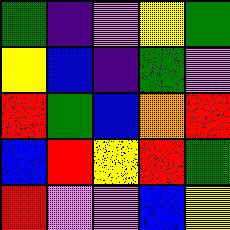[["green", "indigo", "violet", "yellow", "green"], ["yellow", "blue", "indigo", "green", "violet"], ["red", "green", "blue", "orange", "red"], ["blue", "red", "yellow", "red", "green"], ["red", "violet", "violet", "blue", "yellow"]]